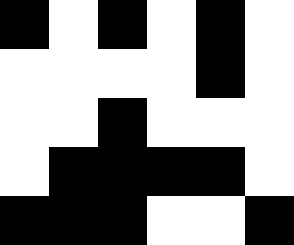[["black", "white", "black", "white", "black", "white"], ["white", "white", "white", "white", "black", "white"], ["white", "white", "black", "white", "white", "white"], ["white", "black", "black", "black", "black", "white"], ["black", "black", "black", "white", "white", "black"]]